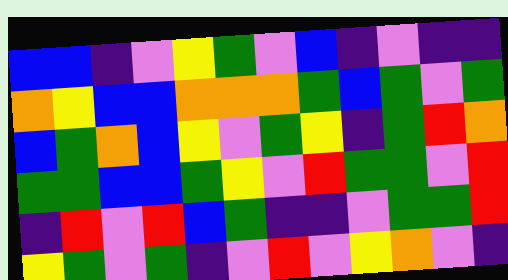[["blue", "blue", "indigo", "violet", "yellow", "green", "violet", "blue", "indigo", "violet", "indigo", "indigo"], ["orange", "yellow", "blue", "blue", "orange", "orange", "orange", "green", "blue", "green", "violet", "green"], ["blue", "green", "orange", "blue", "yellow", "violet", "green", "yellow", "indigo", "green", "red", "orange"], ["green", "green", "blue", "blue", "green", "yellow", "violet", "red", "green", "green", "violet", "red"], ["indigo", "red", "violet", "red", "blue", "green", "indigo", "indigo", "violet", "green", "green", "red"], ["yellow", "green", "violet", "green", "indigo", "violet", "red", "violet", "yellow", "orange", "violet", "indigo"]]